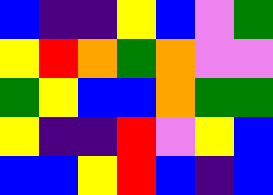[["blue", "indigo", "indigo", "yellow", "blue", "violet", "green"], ["yellow", "red", "orange", "green", "orange", "violet", "violet"], ["green", "yellow", "blue", "blue", "orange", "green", "green"], ["yellow", "indigo", "indigo", "red", "violet", "yellow", "blue"], ["blue", "blue", "yellow", "red", "blue", "indigo", "blue"]]